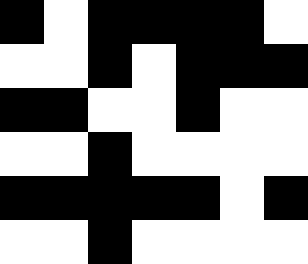[["black", "white", "black", "black", "black", "black", "white"], ["white", "white", "black", "white", "black", "black", "black"], ["black", "black", "white", "white", "black", "white", "white"], ["white", "white", "black", "white", "white", "white", "white"], ["black", "black", "black", "black", "black", "white", "black"], ["white", "white", "black", "white", "white", "white", "white"]]